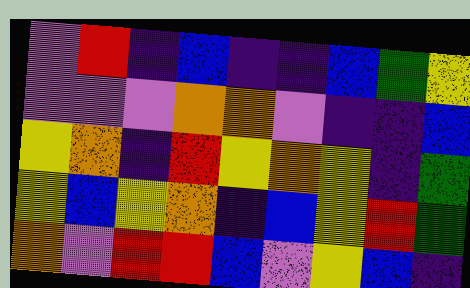[["violet", "red", "indigo", "blue", "indigo", "indigo", "blue", "green", "yellow"], ["violet", "violet", "violet", "orange", "orange", "violet", "indigo", "indigo", "blue"], ["yellow", "orange", "indigo", "red", "yellow", "orange", "yellow", "indigo", "green"], ["yellow", "blue", "yellow", "orange", "indigo", "blue", "yellow", "red", "green"], ["orange", "violet", "red", "red", "blue", "violet", "yellow", "blue", "indigo"]]